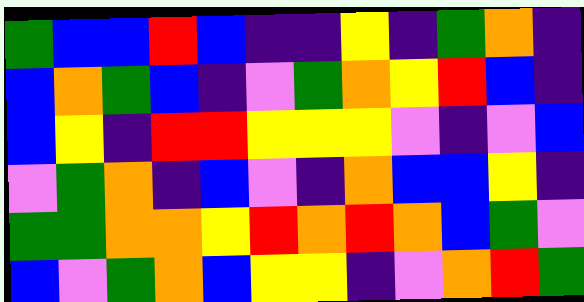[["green", "blue", "blue", "red", "blue", "indigo", "indigo", "yellow", "indigo", "green", "orange", "indigo"], ["blue", "orange", "green", "blue", "indigo", "violet", "green", "orange", "yellow", "red", "blue", "indigo"], ["blue", "yellow", "indigo", "red", "red", "yellow", "yellow", "yellow", "violet", "indigo", "violet", "blue"], ["violet", "green", "orange", "indigo", "blue", "violet", "indigo", "orange", "blue", "blue", "yellow", "indigo"], ["green", "green", "orange", "orange", "yellow", "red", "orange", "red", "orange", "blue", "green", "violet"], ["blue", "violet", "green", "orange", "blue", "yellow", "yellow", "indigo", "violet", "orange", "red", "green"]]